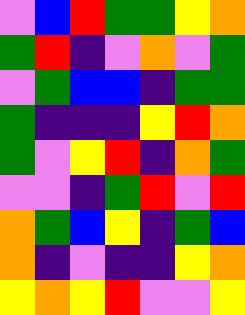[["violet", "blue", "red", "green", "green", "yellow", "orange"], ["green", "red", "indigo", "violet", "orange", "violet", "green"], ["violet", "green", "blue", "blue", "indigo", "green", "green"], ["green", "indigo", "indigo", "indigo", "yellow", "red", "orange"], ["green", "violet", "yellow", "red", "indigo", "orange", "green"], ["violet", "violet", "indigo", "green", "red", "violet", "red"], ["orange", "green", "blue", "yellow", "indigo", "green", "blue"], ["orange", "indigo", "violet", "indigo", "indigo", "yellow", "orange"], ["yellow", "orange", "yellow", "red", "violet", "violet", "yellow"]]